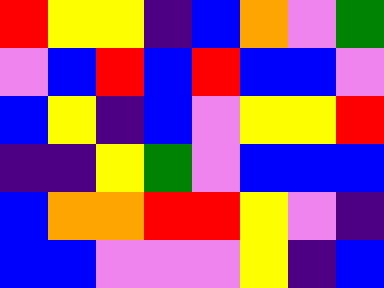[["red", "yellow", "yellow", "indigo", "blue", "orange", "violet", "green"], ["violet", "blue", "red", "blue", "red", "blue", "blue", "violet"], ["blue", "yellow", "indigo", "blue", "violet", "yellow", "yellow", "red"], ["indigo", "indigo", "yellow", "green", "violet", "blue", "blue", "blue"], ["blue", "orange", "orange", "red", "red", "yellow", "violet", "indigo"], ["blue", "blue", "violet", "violet", "violet", "yellow", "indigo", "blue"]]